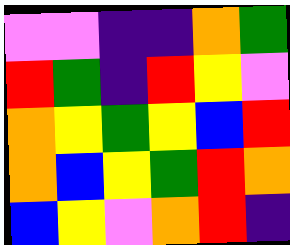[["violet", "violet", "indigo", "indigo", "orange", "green"], ["red", "green", "indigo", "red", "yellow", "violet"], ["orange", "yellow", "green", "yellow", "blue", "red"], ["orange", "blue", "yellow", "green", "red", "orange"], ["blue", "yellow", "violet", "orange", "red", "indigo"]]